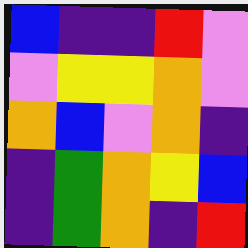[["blue", "indigo", "indigo", "red", "violet"], ["violet", "yellow", "yellow", "orange", "violet"], ["orange", "blue", "violet", "orange", "indigo"], ["indigo", "green", "orange", "yellow", "blue"], ["indigo", "green", "orange", "indigo", "red"]]